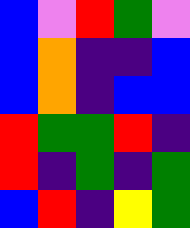[["blue", "violet", "red", "green", "violet"], ["blue", "orange", "indigo", "indigo", "blue"], ["blue", "orange", "indigo", "blue", "blue"], ["red", "green", "green", "red", "indigo"], ["red", "indigo", "green", "indigo", "green"], ["blue", "red", "indigo", "yellow", "green"]]